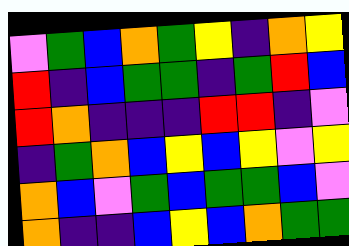[["violet", "green", "blue", "orange", "green", "yellow", "indigo", "orange", "yellow"], ["red", "indigo", "blue", "green", "green", "indigo", "green", "red", "blue"], ["red", "orange", "indigo", "indigo", "indigo", "red", "red", "indigo", "violet"], ["indigo", "green", "orange", "blue", "yellow", "blue", "yellow", "violet", "yellow"], ["orange", "blue", "violet", "green", "blue", "green", "green", "blue", "violet"], ["orange", "indigo", "indigo", "blue", "yellow", "blue", "orange", "green", "green"]]